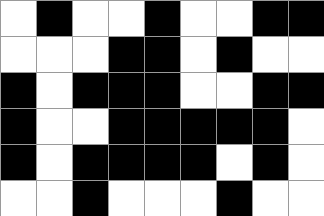[["white", "black", "white", "white", "black", "white", "white", "black", "black"], ["white", "white", "white", "black", "black", "white", "black", "white", "white"], ["black", "white", "black", "black", "black", "white", "white", "black", "black"], ["black", "white", "white", "black", "black", "black", "black", "black", "white"], ["black", "white", "black", "black", "black", "black", "white", "black", "white"], ["white", "white", "black", "white", "white", "white", "black", "white", "white"]]